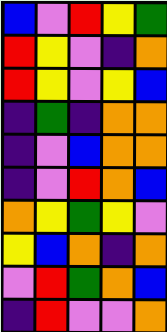[["blue", "violet", "red", "yellow", "green"], ["red", "yellow", "violet", "indigo", "orange"], ["red", "yellow", "violet", "yellow", "blue"], ["indigo", "green", "indigo", "orange", "orange"], ["indigo", "violet", "blue", "orange", "orange"], ["indigo", "violet", "red", "orange", "blue"], ["orange", "yellow", "green", "yellow", "violet"], ["yellow", "blue", "orange", "indigo", "orange"], ["violet", "red", "green", "orange", "blue"], ["indigo", "red", "violet", "violet", "orange"]]